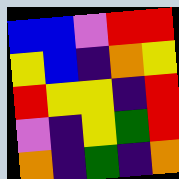[["blue", "blue", "violet", "red", "red"], ["yellow", "blue", "indigo", "orange", "yellow"], ["red", "yellow", "yellow", "indigo", "red"], ["violet", "indigo", "yellow", "green", "red"], ["orange", "indigo", "green", "indigo", "orange"]]